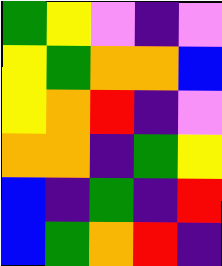[["green", "yellow", "violet", "indigo", "violet"], ["yellow", "green", "orange", "orange", "blue"], ["yellow", "orange", "red", "indigo", "violet"], ["orange", "orange", "indigo", "green", "yellow"], ["blue", "indigo", "green", "indigo", "red"], ["blue", "green", "orange", "red", "indigo"]]